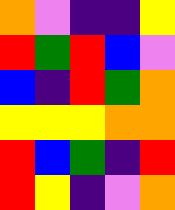[["orange", "violet", "indigo", "indigo", "yellow"], ["red", "green", "red", "blue", "violet"], ["blue", "indigo", "red", "green", "orange"], ["yellow", "yellow", "yellow", "orange", "orange"], ["red", "blue", "green", "indigo", "red"], ["red", "yellow", "indigo", "violet", "orange"]]